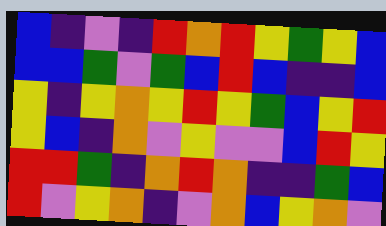[["blue", "indigo", "violet", "indigo", "red", "orange", "red", "yellow", "green", "yellow", "blue"], ["blue", "blue", "green", "violet", "green", "blue", "red", "blue", "indigo", "indigo", "blue"], ["yellow", "indigo", "yellow", "orange", "yellow", "red", "yellow", "green", "blue", "yellow", "red"], ["yellow", "blue", "indigo", "orange", "violet", "yellow", "violet", "violet", "blue", "red", "yellow"], ["red", "red", "green", "indigo", "orange", "red", "orange", "indigo", "indigo", "green", "blue"], ["red", "violet", "yellow", "orange", "indigo", "violet", "orange", "blue", "yellow", "orange", "violet"]]